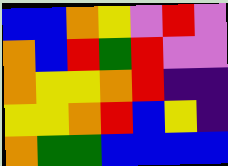[["blue", "blue", "orange", "yellow", "violet", "red", "violet"], ["orange", "blue", "red", "green", "red", "violet", "violet"], ["orange", "yellow", "yellow", "orange", "red", "indigo", "indigo"], ["yellow", "yellow", "orange", "red", "blue", "yellow", "indigo"], ["orange", "green", "green", "blue", "blue", "blue", "blue"]]